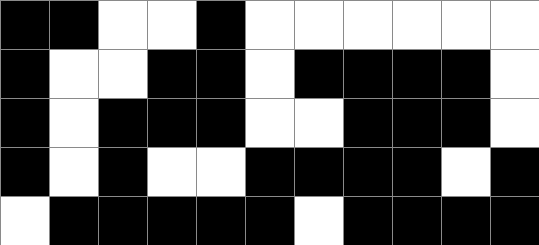[["black", "black", "white", "white", "black", "white", "white", "white", "white", "white", "white"], ["black", "white", "white", "black", "black", "white", "black", "black", "black", "black", "white"], ["black", "white", "black", "black", "black", "white", "white", "black", "black", "black", "white"], ["black", "white", "black", "white", "white", "black", "black", "black", "black", "white", "black"], ["white", "black", "black", "black", "black", "black", "white", "black", "black", "black", "black"]]